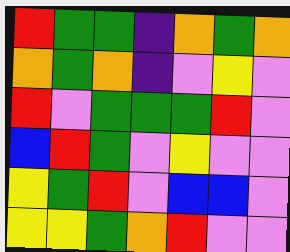[["red", "green", "green", "indigo", "orange", "green", "orange"], ["orange", "green", "orange", "indigo", "violet", "yellow", "violet"], ["red", "violet", "green", "green", "green", "red", "violet"], ["blue", "red", "green", "violet", "yellow", "violet", "violet"], ["yellow", "green", "red", "violet", "blue", "blue", "violet"], ["yellow", "yellow", "green", "orange", "red", "violet", "violet"]]